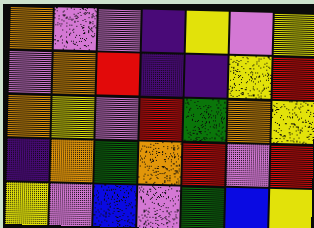[["orange", "violet", "violet", "indigo", "yellow", "violet", "yellow"], ["violet", "orange", "red", "indigo", "indigo", "yellow", "red"], ["orange", "yellow", "violet", "red", "green", "orange", "yellow"], ["indigo", "orange", "green", "orange", "red", "violet", "red"], ["yellow", "violet", "blue", "violet", "green", "blue", "yellow"]]